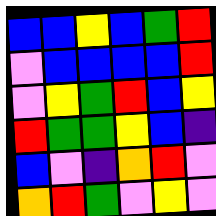[["blue", "blue", "yellow", "blue", "green", "red"], ["violet", "blue", "blue", "blue", "blue", "red"], ["violet", "yellow", "green", "red", "blue", "yellow"], ["red", "green", "green", "yellow", "blue", "indigo"], ["blue", "violet", "indigo", "orange", "red", "violet"], ["orange", "red", "green", "violet", "yellow", "violet"]]